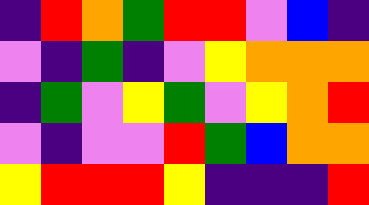[["indigo", "red", "orange", "green", "red", "red", "violet", "blue", "indigo"], ["violet", "indigo", "green", "indigo", "violet", "yellow", "orange", "orange", "orange"], ["indigo", "green", "violet", "yellow", "green", "violet", "yellow", "orange", "red"], ["violet", "indigo", "violet", "violet", "red", "green", "blue", "orange", "orange"], ["yellow", "red", "red", "red", "yellow", "indigo", "indigo", "indigo", "red"]]